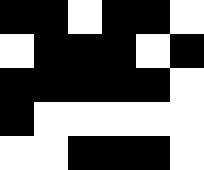[["black", "black", "white", "black", "black", "white"], ["white", "black", "black", "black", "white", "black"], ["black", "black", "black", "black", "black", "white"], ["black", "white", "white", "white", "white", "white"], ["white", "white", "black", "black", "black", "white"]]